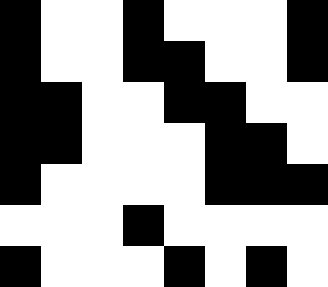[["black", "white", "white", "black", "white", "white", "white", "black"], ["black", "white", "white", "black", "black", "white", "white", "black"], ["black", "black", "white", "white", "black", "black", "white", "white"], ["black", "black", "white", "white", "white", "black", "black", "white"], ["black", "white", "white", "white", "white", "black", "black", "black"], ["white", "white", "white", "black", "white", "white", "white", "white"], ["black", "white", "white", "white", "black", "white", "black", "white"]]